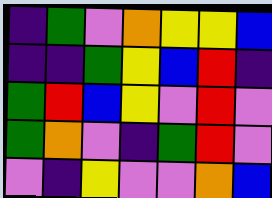[["indigo", "green", "violet", "orange", "yellow", "yellow", "blue"], ["indigo", "indigo", "green", "yellow", "blue", "red", "indigo"], ["green", "red", "blue", "yellow", "violet", "red", "violet"], ["green", "orange", "violet", "indigo", "green", "red", "violet"], ["violet", "indigo", "yellow", "violet", "violet", "orange", "blue"]]